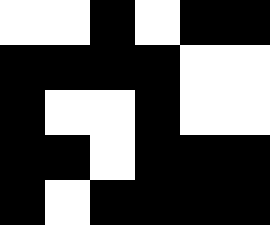[["white", "white", "black", "white", "black", "black"], ["black", "black", "black", "black", "white", "white"], ["black", "white", "white", "black", "white", "white"], ["black", "black", "white", "black", "black", "black"], ["black", "white", "black", "black", "black", "black"]]